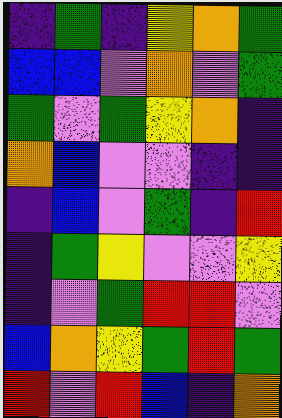[["indigo", "green", "indigo", "yellow", "orange", "green"], ["blue", "blue", "violet", "orange", "violet", "green"], ["green", "violet", "green", "yellow", "orange", "indigo"], ["orange", "blue", "violet", "violet", "indigo", "indigo"], ["indigo", "blue", "violet", "green", "indigo", "red"], ["indigo", "green", "yellow", "violet", "violet", "yellow"], ["indigo", "violet", "green", "red", "red", "violet"], ["blue", "orange", "yellow", "green", "red", "green"], ["red", "violet", "red", "blue", "indigo", "orange"]]